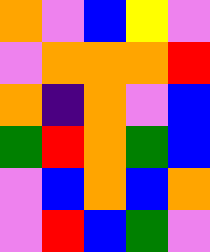[["orange", "violet", "blue", "yellow", "violet"], ["violet", "orange", "orange", "orange", "red"], ["orange", "indigo", "orange", "violet", "blue"], ["green", "red", "orange", "green", "blue"], ["violet", "blue", "orange", "blue", "orange"], ["violet", "red", "blue", "green", "violet"]]